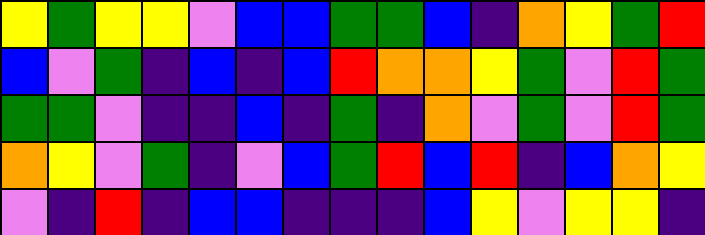[["yellow", "green", "yellow", "yellow", "violet", "blue", "blue", "green", "green", "blue", "indigo", "orange", "yellow", "green", "red"], ["blue", "violet", "green", "indigo", "blue", "indigo", "blue", "red", "orange", "orange", "yellow", "green", "violet", "red", "green"], ["green", "green", "violet", "indigo", "indigo", "blue", "indigo", "green", "indigo", "orange", "violet", "green", "violet", "red", "green"], ["orange", "yellow", "violet", "green", "indigo", "violet", "blue", "green", "red", "blue", "red", "indigo", "blue", "orange", "yellow"], ["violet", "indigo", "red", "indigo", "blue", "blue", "indigo", "indigo", "indigo", "blue", "yellow", "violet", "yellow", "yellow", "indigo"]]